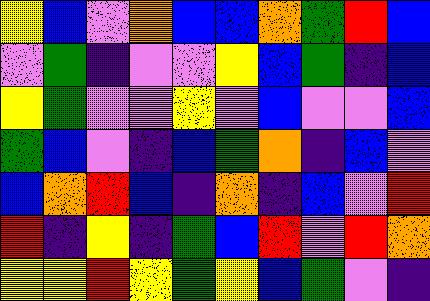[["yellow", "blue", "violet", "orange", "blue", "blue", "orange", "green", "red", "blue"], ["violet", "green", "indigo", "violet", "violet", "yellow", "blue", "green", "indigo", "blue"], ["yellow", "green", "violet", "violet", "yellow", "violet", "blue", "violet", "violet", "blue"], ["green", "blue", "violet", "indigo", "blue", "green", "orange", "indigo", "blue", "violet"], ["blue", "orange", "red", "blue", "indigo", "orange", "indigo", "blue", "violet", "red"], ["red", "indigo", "yellow", "indigo", "green", "blue", "red", "violet", "red", "orange"], ["yellow", "yellow", "red", "yellow", "green", "yellow", "blue", "green", "violet", "indigo"]]